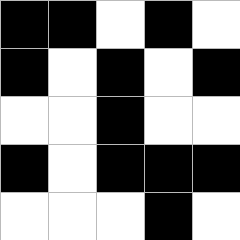[["black", "black", "white", "black", "white"], ["black", "white", "black", "white", "black"], ["white", "white", "black", "white", "white"], ["black", "white", "black", "black", "black"], ["white", "white", "white", "black", "white"]]